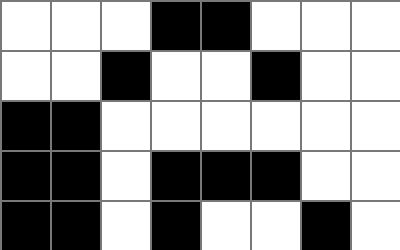[["white", "white", "white", "black", "black", "white", "white", "white"], ["white", "white", "black", "white", "white", "black", "white", "white"], ["black", "black", "white", "white", "white", "white", "white", "white"], ["black", "black", "white", "black", "black", "black", "white", "white"], ["black", "black", "white", "black", "white", "white", "black", "white"]]